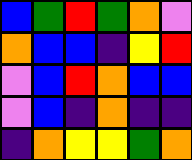[["blue", "green", "red", "green", "orange", "violet"], ["orange", "blue", "blue", "indigo", "yellow", "red"], ["violet", "blue", "red", "orange", "blue", "blue"], ["violet", "blue", "indigo", "orange", "indigo", "indigo"], ["indigo", "orange", "yellow", "yellow", "green", "orange"]]